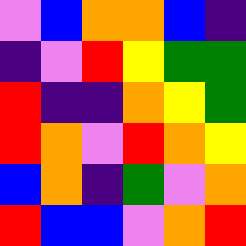[["violet", "blue", "orange", "orange", "blue", "indigo"], ["indigo", "violet", "red", "yellow", "green", "green"], ["red", "indigo", "indigo", "orange", "yellow", "green"], ["red", "orange", "violet", "red", "orange", "yellow"], ["blue", "orange", "indigo", "green", "violet", "orange"], ["red", "blue", "blue", "violet", "orange", "red"]]